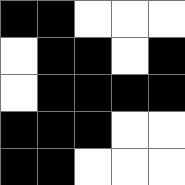[["black", "black", "white", "white", "white"], ["white", "black", "black", "white", "black"], ["white", "black", "black", "black", "black"], ["black", "black", "black", "white", "white"], ["black", "black", "white", "white", "white"]]